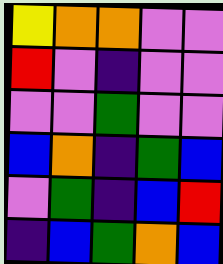[["yellow", "orange", "orange", "violet", "violet"], ["red", "violet", "indigo", "violet", "violet"], ["violet", "violet", "green", "violet", "violet"], ["blue", "orange", "indigo", "green", "blue"], ["violet", "green", "indigo", "blue", "red"], ["indigo", "blue", "green", "orange", "blue"]]